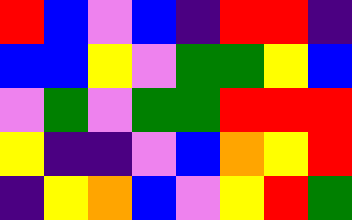[["red", "blue", "violet", "blue", "indigo", "red", "red", "indigo"], ["blue", "blue", "yellow", "violet", "green", "green", "yellow", "blue"], ["violet", "green", "violet", "green", "green", "red", "red", "red"], ["yellow", "indigo", "indigo", "violet", "blue", "orange", "yellow", "red"], ["indigo", "yellow", "orange", "blue", "violet", "yellow", "red", "green"]]